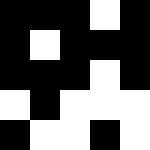[["black", "black", "black", "white", "black"], ["black", "white", "black", "black", "black"], ["black", "black", "black", "white", "black"], ["white", "black", "white", "white", "white"], ["black", "white", "white", "black", "white"]]